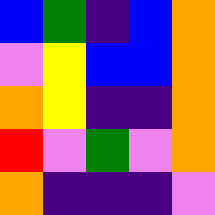[["blue", "green", "indigo", "blue", "orange"], ["violet", "yellow", "blue", "blue", "orange"], ["orange", "yellow", "indigo", "indigo", "orange"], ["red", "violet", "green", "violet", "orange"], ["orange", "indigo", "indigo", "indigo", "violet"]]